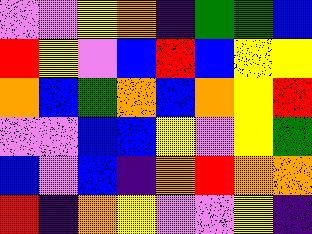[["violet", "violet", "yellow", "orange", "indigo", "green", "green", "blue"], ["red", "yellow", "violet", "blue", "red", "blue", "yellow", "yellow"], ["orange", "blue", "green", "orange", "blue", "orange", "yellow", "red"], ["violet", "violet", "blue", "blue", "yellow", "violet", "yellow", "green"], ["blue", "violet", "blue", "indigo", "orange", "red", "orange", "orange"], ["red", "indigo", "orange", "yellow", "violet", "violet", "yellow", "indigo"]]